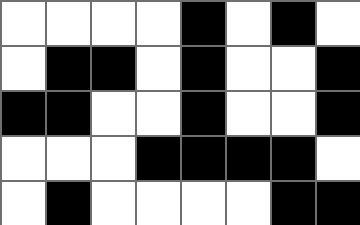[["white", "white", "white", "white", "black", "white", "black", "white"], ["white", "black", "black", "white", "black", "white", "white", "black"], ["black", "black", "white", "white", "black", "white", "white", "black"], ["white", "white", "white", "black", "black", "black", "black", "white"], ["white", "black", "white", "white", "white", "white", "black", "black"]]